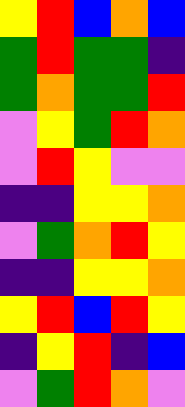[["yellow", "red", "blue", "orange", "blue"], ["green", "red", "green", "green", "indigo"], ["green", "orange", "green", "green", "red"], ["violet", "yellow", "green", "red", "orange"], ["violet", "red", "yellow", "violet", "violet"], ["indigo", "indigo", "yellow", "yellow", "orange"], ["violet", "green", "orange", "red", "yellow"], ["indigo", "indigo", "yellow", "yellow", "orange"], ["yellow", "red", "blue", "red", "yellow"], ["indigo", "yellow", "red", "indigo", "blue"], ["violet", "green", "red", "orange", "violet"]]